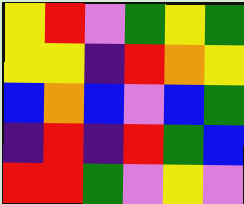[["yellow", "red", "violet", "green", "yellow", "green"], ["yellow", "yellow", "indigo", "red", "orange", "yellow"], ["blue", "orange", "blue", "violet", "blue", "green"], ["indigo", "red", "indigo", "red", "green", "blue"], ["red", "red", "green", "violet", "yellow", "violet"]]